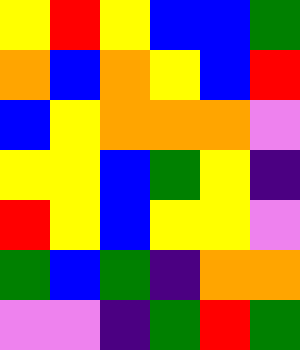[["yellow", "red", "yellow", "blue", "blue", "green"], ["orange", "blue", "orange", "yellow", "blue", "red"], ["blue", "yellow", "orange", "orange", "orange", "violet"], ["yellow", "yellow", "blue", "green", "yellow", "indigo"], ["red", "yellow", "blue", "yellow", "yellow", "violet"], ["green", "blue", "green", "indigo", "orange", "orange"], ["violet", "violet", "indigo", "green", "red", "green"]]